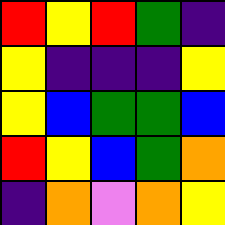[["red", "yellow", "red", "green", "indigo"], ["yellow", "indigo", "indigo", "indigo", "yellow"], ["yellow", "blue", "green", "green", "blue"], ["red", "yellow", "blue", "green", "orange"], ["indigo", "orange", "violet", "orange", "yellow"]]